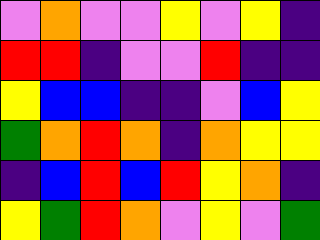[["violet", "orange", "violet", "violet", "yellow", "violet", "yellow", "indigo"], ["red", "red", "indigo", "violet", "violet", "red", "indigo", "indigo"], ["yellow", "blue", "blue", "indigo", "indigo", "violet", "blue", "yellow"], ["green", "orange", "red", "orange", "indigo", "orange", "yellow", "yellow"], ["indigo", "blue", "red", "blue", "red", "yellow", "orange", "indigo"], ["yellow", "green", "red", "orange", "violet", "yellow", "violet", "green"]]